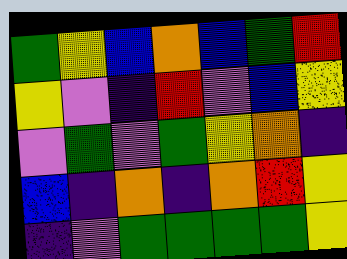[["green", "yellow", "blue", "orange", "blue", "green", "red"], ["yellow", "violet", "indigo", "red", "violet", "blue", "yellow"], ["violet", "green", "violet", "green", "yellow", "orange", "indigo"], ["blue", "indigo", "orange", "indigo", "orange", "red", "yellow"], ["indigo", "violet", "green", "green", "green", "green", "yellow"]]